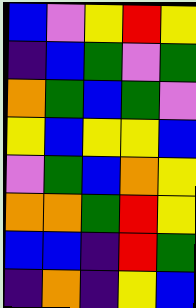[["blue", "violet", "yellow", "red", "yellow"], ["indigo", "blue", "green", "violet", "green"], ["orange", "green", "blue", "green", "violet"], ["yellow", "blue", "yellow", "yellow", "blue"], ["violet", "green", "blue", "orange", "yellow"], ["orange", "orange", "green", "red", "yellow"], ["blue", "blue", "indigo", "red", "green"], ["indigo", "orange", "indigo", "yellow", "blue"]]